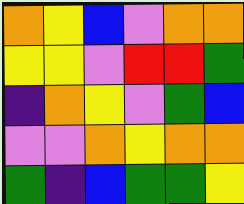[["orange", "yellow", "blue", "violet", "orange", "orange"], ["yellow", "yellow", "violet", "red", "red", "green"], ["indigo", "orange", "yellow", "violet", "green", "blue"], ["violet", "violet", "orange", "yellow", "orange", "orange"], ["green", "indigo", "blue", "green", "green", "yellow"]]